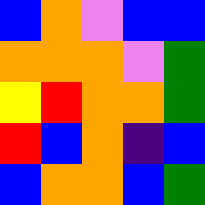[["blue", "orange", "violet", "blue", "blue"], ["orange", "orange", "orange", "violet", "green"], ["yellow", "red", "orange", "orange", "green"], ["red", "blue", "orange", "indigo", "blue"], ["blue", "orange", "orange", "blue", "green"]]